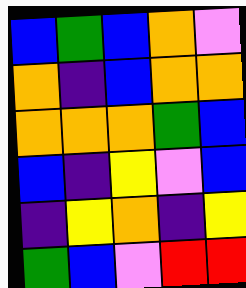[["blue", "green", "blue", "orange", "violet"], ["orange", "indigo", "blue", "orange", "orange"], ["orange", "orange", "orange", "green", "blue"], ["blue", "indigo", "yellow", "violet", "blue"], ["indigo", "yellow", "orange", "indigo", "yellow"], ["green", "blue", "violet", "red", "red"]]